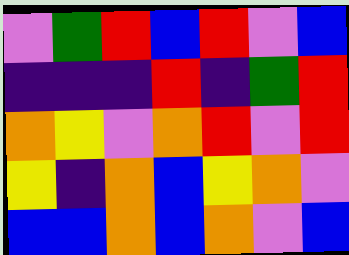[["violet", "green", "red", "blue", "red", "violet", "blue"], ["indigo", "indigo", "indigo", "red", "indigo", "green", "red"], ["orange", "yellow", "violet", "orange", "red", "violet", "red"], ["yellow", "indigo", "orange", "blue", "yellow", "orange", "violet"], ["blue", "blue", "orange", "blue", "orange", "violet", "blue"]]